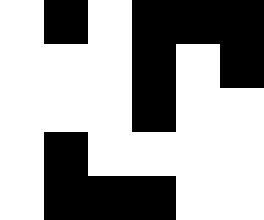[["white", "black", "white", "black", "black", "black"], ["white", "white", "white", "black", "white", "black"], ["white", "white", "white", "black", "white", "white"], ["white", "black", "white", "white", "white", "white"], ["white", "black", "black", "black", "white", "white"]]